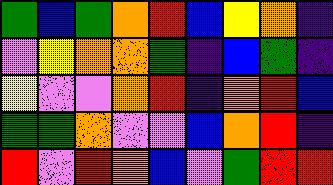[["green", "blue", "green", "orange", "red", "blue", "yellow", "orange", "indigo"], ["violet", "yellow", "orange", "orange", "green", "indigo", "blue", "green", "indigo"], ["yellow", "violet", "violet", "orange", "red", "indigo", "orange", "red", "blue"], ["green", "green", "orange", "violet", "violet", "blue", "orange", "red", "indigo"], ["red", "violet", "red", "orange", "blue", "violet", "green", "red", "red"]]